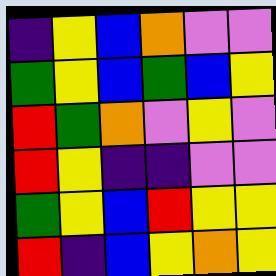[["indigo", "yellow", "blue", "orange", "violet", "violet"], ["green", "yellow", "blue", "green", "blue", "yellow"], ["red", "green", "orange", "violet", "yellow", "violet"], ["red", "yellow", "indigo", "indigo", "violet", "violet"], ["green", "yellow", "blue", "red", "yellow", "yellow"], ["red", "indigo", "blue", "yellow", "orange", "yellow"]]